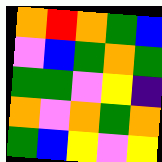[["orange", "red", "orange", "green", "blue"], ["violet", "blue", "green", "orange", "green"], ["green", "green", "violet", "yellow", "indigo"], ["orange", "violet", "orange", "green", "orange"], ["green", "blue", "yellow", "violet", "yellow"]]